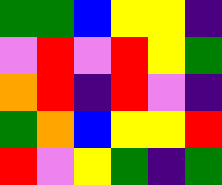[["green", "green", "blue", "yellow", "yellow", "indigo"], ["violet", "red", "violet", "red", "yellow", "green"], ["orange", "red", "indigo", "red", "violet", "indigo"], ["green", "orange", "blue", "yellow", "yellow", "red"], ["red", "violet", "yellow", "green", "indigo", "green"]]